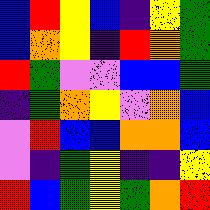[["blue", "red", "yellow", "blue", "indigo", "yellow", "green"], ["blue", "orange", "yellow", "indigo", "red", "orange", "green"], ["red", "green", "violet", "violet", "blue", "blue", "green"], ["indigo", "green", "orange", "yellow", "violet", "orange", "blue"], ["violet", "red", "blue", "blue", "orange", "orange", "blue"], ["violet", "indigo", "green", "yellow", "indigo", "indigo", "yellow"], ["red", "blue", "green", "yellow", "green", "orange", "red"]]